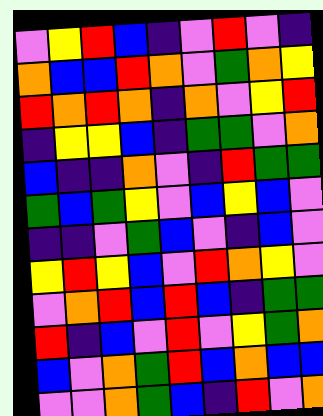[["violet", "yellow", "red", "blue", "indigo", "violet", "red", "violet", "indigo"], ["orange", "blue", "blue", "red", "orange", "violet", "green", "orange", "yellow"], ["red", "orange", "red", "orange", "indigo", "orange", "violet", "yellow", "red"], ["indigo", "yellow", "yellow", "blue", "indigo", "green", "green", "violet", "orange"], ["blue", "indigo", "indigo", "orange", "violet", "indigo", "red", "green", "green"], ["green", "blue", "green", "yellow", "violet", "blue", "yellow", "blue", "violet"], ["indigo", "indigo", "violet", "green", "blue", "violet", "indigo", "blue", "violet"], ["yellow", "red", "yellow", "blue", "violet", "red", "orange", "yellow", "violet"], ["violet", "orange", "red", "blue", "red", "blue", "indigo", "green", "green"], ["red", "indigo", "blue", "violet", "red", "violet", "yellow", "green", "orange"], ["blue", "violet", "orange", "green", "red", "blue", "orange", "blue", "blue"], ["violet", "violet", "orange", "green", "blue", "indigo", "red", "violet", "orange"]]